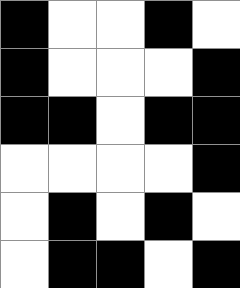[["black", "white", "white", "black", "white"], ["black", "white", "white", "white", "black"], ["black", "black", "white", "black", "black"], ["white", "white", "white", "white", "black"], ["white", "black", "white", "black", "white"], ["white", "black", "black", "white", "black"]]